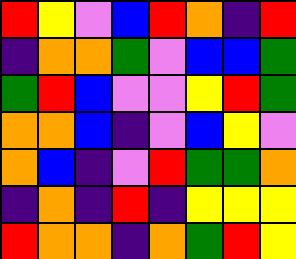[["red", "yellow", "violet", "blue", "red", "orange", "indigo", "red"], ["indigo", "orange", "orange", "green", "violet", "blue", "blue", "green"], ["green", "red", "blue", "violet", "violet", "yellow", "red", "green"], ["orange", "orange", "blue", "indigo", "violet", "blue", "yellow", "violet"], ["orange", "blue", "indigo", "violet", "red", "green", "green", "orange"], ["indigo", "orange", "indigo", "red", "indigo", "yellow", "yellow", "yellow"], ["red", "orange", "orange", "indigo", "orange", "green", "red", "yellow"]]